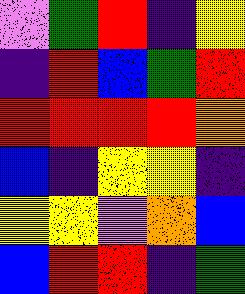[["violet", "green", "red", "indigo", "yellow"], ["indigo", "red", "blue", "green", "red"], ["red", "red", "red", "red", "orange"], ["blue", "indigo", "yellow", "yellow", "indigo"], ["yellow", "yellow", "violet", "orange", "blue"], ["blue", "red", "red", "indigo", "green"]]